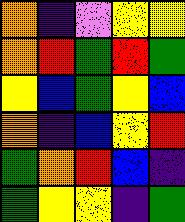[["orange", "indigo", "violet", "yellow", "yellow"], ["orange", "red", "green", "red", "green"], ["yellow", "blue", "green", "yellow", "blue"], ["orange", "indigo", "blue", "yellow", "red"], ["green", "orange", "red", "blue", "indigo"], ["green", "yellow", "yellow", "indigo", "green"]]